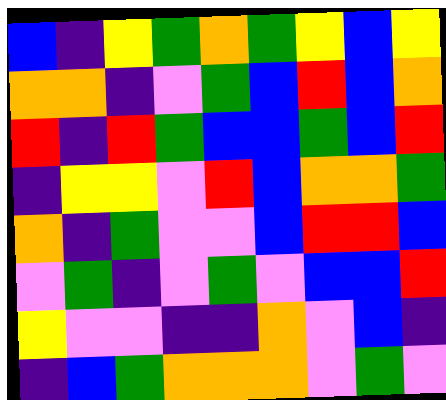[["blue", "indigo", "yellow", "green", "orange", "green", "yellow", "blue", "yellow"], ["orange", "orange", "indigo", "violet", "green", "blue", "red", "blue", "orange"], ["red", "indigo", "red", "green", "blue", "blue", "green", "blue", "red"], ["indigo", "yellow", "yellow", "violet", "red", "blue", "orange", "orange", "green"], ["orange", "indigo", "green", "violet", "violet", "blue", "red", "red", "blue"], ["violet", "green", "indigo", "violet", "green", "violet", "blue", "blue", "red"], ["yellow", "violet", "violet", "indigo", "indigo", "orange", "violet", "blue", "indigo"], ["indigo", "blue", "green", "orange", "orange", "orange", "violet", "green", "violet"]]